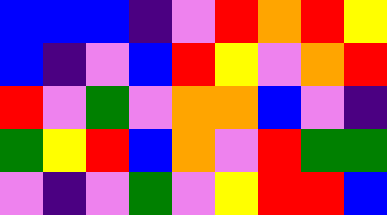[["blue", "blue", "blue", "indigo", "violet", "red", "orange", "red", "yellow"], ["blue", "indigo", "violet", "blue", "red", "yellow", "violet", "orange", "red"], ["red", "violet", "green", "violet", "orange", "orange", "blue", "violet", "indigo"], ["green", "yellow", "red", "blue", "orange", "violet", "red", "green", "green"], ["violet", "indigo", "violet", "green", "violet", "yellow", "red", "red", "blue"]]